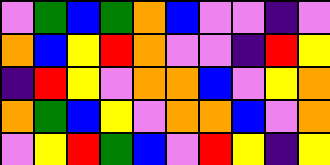[["violet", "green", "blue", "green", "orange", "blue", "violet", "violet", "indigo", "violet"], ["orange", "blue", "yellow", "red", "orange", "violet", "violet", "indigo", "red", "yellow"], ["indigo", "red", "yellow", "violet", "orange", "orange", "blue", "violet", "yellow", "orange"], ["orange", "green", "blue", "yellow", "violet", "orange", "orange", "blue", "violet", "orange"], ["violet", "yellow", "red", "green", "blue", "violet", "red", "yellow", "indigo", "yellow"]]